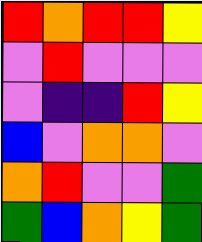[["red", "orange", "red", "red", "yellow"], ["violet", "red", "violet", "violet", "violet"], ["violet", "indigo", "indigo", "red", "yellow"], ["blue", "violet", "orange", "orange", "violet"], ["orange", "red", "violet", "violet", "green"], ["green", "blue", "orange", "yellow", "green"]]